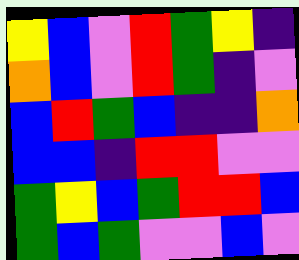[["yellow", "blue", "violet", "red", "green", "yellow", "indigo"], ["orange", "blue", "violet", "red", "green", "indigo", "violet"], ["blue", "red", "green", "blue", "indigo", "indigo", "orange"], ["blue", "blue", "indigo", "red", "red", "violet", "violet"], ["green", "yellow", "blue", "green", "red", "red", "blue"], ["green", "blue", "green", "violet", "violet", "blue", "violet"]]